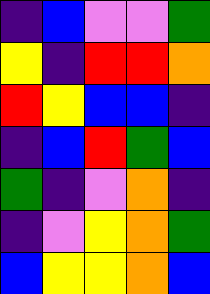[["indigo", "blue", "violet", "violet", "green"], ["yellow", "indigo", "red", "red", "orange"], ["red", "yellow", "blue", "blue", "indigo"], ["indigo", "blue", "red", "green", "blue"], ["green", "indigo", "violet", "orange", "indigo"], ["indigo", "violet", "yellow", "orange", "green"], ["blue", "yellow", "yellow", "orange", "blue"]]